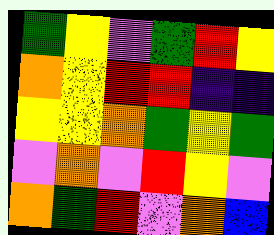[["green", "yellow", "violet", "green", "red", "yellow"], ["orange", "yellow", "red", "red", "indigo", "indigo"], ["yellow", "yellow", "orange", "green", "yellow", "green"], ["violet", "orange", "violet", "red", "yellow", "violet"], ["orange", "green", "red", "violet", "orange", "blue"]]